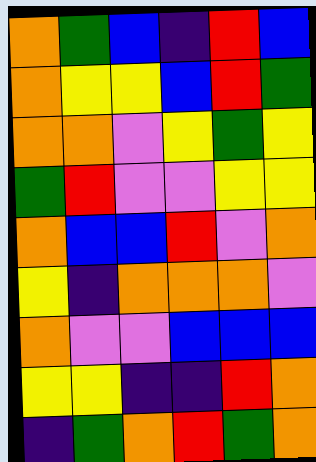[["orange", "green", "blue", "indigo", "red", "blue"], ["orange", "yellow", "yellow", "blue", "red", "green"], ["orange", "orange", "violet", "yellow", "green", "yellow"], ["green", "red", "violet", "violet", "yellow", "yellow"], ["orange", "blue", "blue", "red", "violet", "orange"], ["yellow", "indigo", "orange", "orange", "orange", "violet"], ["orange", "violet", "violet", "blue", "blue", "blue"], ["yellow", "yellow", "indigo", "indigo", "red", "orange"], ["indigo", "green", "orange", "red", "green", "orange"]]